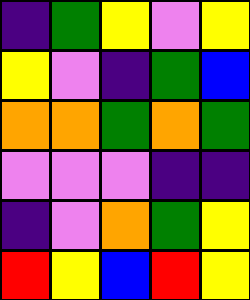[["indigo", "green", "yellow", "violet", "yellow"], ["yellow", "violet", "indigo", "green", "blue"], ["orange", "orange", "green", "orange", "green"], ["violet", "violet", "violet", "indigo", "indigo"], ["indigo", "violet", "orange", "green", "yellow"], ["red", "yellow", "blue", "red", "yellow"]]